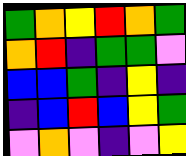[["green", "orange", "yellow", "red", "orange", "green"], ["orange", "red", "indigo", "green", "green", "violet"], ["blue", "blue", "green", "indigo", "yellow", "indigo"], ["indigo", "blue", "red", "blue", "yellow", "green"], ["violet", "orange", "violet", "indigo", "violet", "yellow"]]